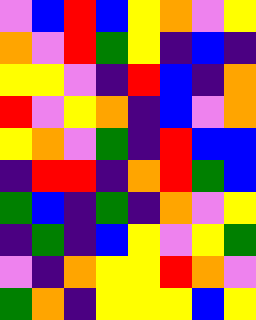[["violet", "blue", "red", "blue", "yellow", "orange", "violet", "yellow"], ["orange", "violet", "red", "green", "yellow", "indigo", "blue", "indigo"], ["yellow", "yellow", "violet", "indigo", "red", "blue", "indigo", "orange"], ["red", "violet", "yellow", "orange", "indigo", "blue", "violet", "orange"], ["yellow", "orange", "violet", "green", "indigo", "red", "blue", "blue"], ["indigo", "red", "red", "indigo", "orange", "red", "green", "blue"], ["green", "blue", "indigo", "green", "indigo", "orange", "violet", "yellow"], ["indigo", "green", "indigo", "blue", "yellow", "violet", "yellow", "green"], ["violet", "indigo", "orange", "yellow", "yellow", "red", "orange", "violet"], ["green", "orange", "indigo", "yellow", "yellow", "yellow", "blue", "yellow"]]